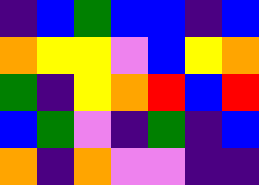[["indigo", "blue", "green", "blue", "blue", "indigo", "blue"], ["orange", "yellow", "yellow", "violet", "blue", "yellow", "orange"], ["green", "indigo", "yellow", "orange", "red", "blue", "red"], ["blue", "green", "violet", "indigo", "green", "indigo", "blue"], ["orange", "indigo", "orange", "violet", "violet", "indigo", "indigo"]]